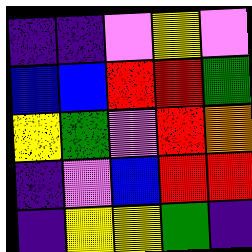[["indigo", "indigo", "violet", "yellow", "violet"], ["blue", "blue", "red", "red", "green"], ["yellow", "green", "violet", "red", "orange"], ["indigo", "violet", "blue", "red", "red"], ["indigo", "yellow", "yellow", "green", "indigo"]]